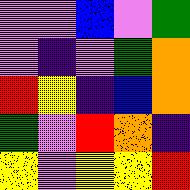[["violet", "violet", "blue", "violet", "green"], ["violet", "indigo", "violet", "green", "orange"], ["red", "yellow", "indigo", "blue", "orange"], ["green", "violet", "red", "orange", "indigo"], ["yellow", "violet", "yellow", "yellow", "red"]]